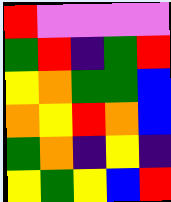[["red", "violet", "violet", "violet", "violet"], ["green", "red", "indigo", "green", "red"], ["yellow", "orange", "green", "green", "blue"], ["orange", "yellow", "red", "orange", "blue"], ["green", "orange", "indigo", "yellow", "indigo"], ["yellow", "green", "yellow", "blue", "red"]]